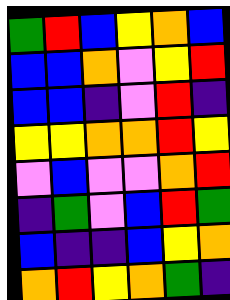[["green", "red", "blue", "yellow", "orange", "blue"], ["blue", "blue", "orange", "violet", "yellow", "red"], ["blue", "blue", "indigo", "violet", "red", "indigo"], ["yellow", "yellow", "orange", "orange", "red", "yellow"], ["violet", "blue", "violet", "violet", "orange", "red"], ["indigo", "green", "violet", "blue", "red", "green"], ["blue", "indigo", "indigo", "blue", "yellow", "orange"], ["orange", "red", "yellow", "orange", "green", "indigo"]]